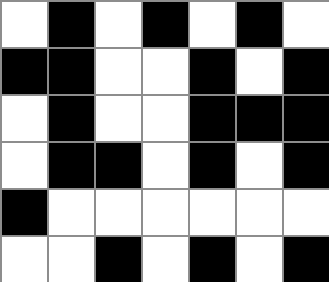[["white", "black", "white", "black", "white", "black", "white"], ["black", "black", "white", "white", "black", "white", "black"], ["white", "black", "white", "white", "black", "black", "black"], ["white", "black", "black", "white", "black", "white", "black"], ["black", "white", "white", "white", "white", "white", "white"], ["white", "white", "black", "white", "black", "white", "black"]]